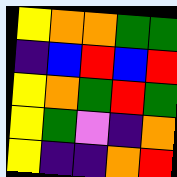[["yellow", "orange", "orange", "green", "green"], ["indigo", "blue", "red", "blue", "red"], ["yellow", "orange", "green", "red", "green"], ["yellow", "green", "violet", "indigo", "orange"], ["yellow", "indigo", "indigo", "orange", "red"]]